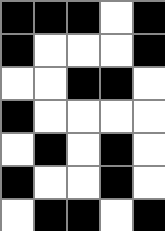[["black", "black", "black", "white", "black"], ["black", "white", "white", "white", "black"], ["white", "white", "black", "black", "white"], ["black", "white", "white", "white", "white"], ["white", "black", "white", "black", "white"], ["black", "white", "white", "black", "white"], ["white", "black", "black", "white", "black"]]